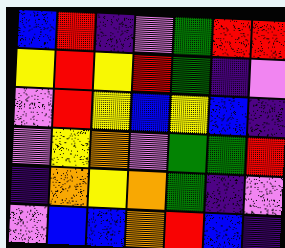[["blue", "red", "indigo", "violet", "green", "red", "red"], ["yellow", "red", "yellow", "red", "green", "indigo", "violet"], ["violet", "red", "yellow", "blue", "yellow", "blue", "indigo"], ["violet", "yellow", "orange", "violet", "green", "green", "red"], ["indigo", "orange", "yellow", "orange", "green", "indigo", "violet"], ["violet", "blue", "blue", "orange", "red", "blue", "indigo"]]